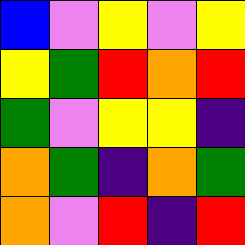[["blue", "violet", "yellow", "violet", "yellow"], ["yellow", "green", "red", "orange", "red"], ["green", "violet", "yellow", "yellow", "indigo"], ["orange", "green", "indigo", "orange", "green"], ["orange", "violet", "red", "indigo", "red"]]